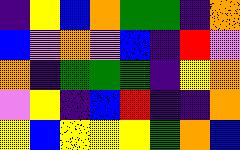[["indigo", "yellow", "blue", "orange", "green", "green", "indigo", "orange"], ["blue", "violet", "orange", "violet", "blue", "indigo", "red", "violet"], ["orange", "indigo", "green", "green", "green", "indigo", "yellow", "orange"], ["violet", "yellow", "indigo", "blue", "red", "indigo", "indigo", "orange"], ["yellow", "blue", "yellow", "yellow", "yellow", "green", "orange", "blue"]]